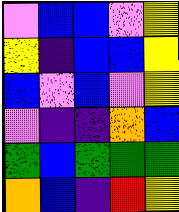[["violet", "blue", "blue", "violet", "yellow"], ["yellow", "indigo", "blue", "blue", "yellow"], ["blue", "violet", "blue", "violet", "yellow"], ["violet", "indigo", "indigo", "orange", "blue"], ["green", "blue", "green", "green", "green"], ["orange", "blue", "indigo", "red", "yellow"]]